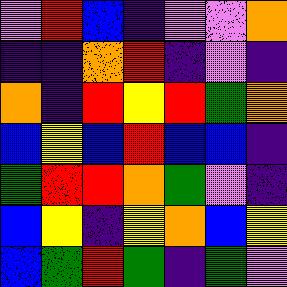[["violet", "red", "blue", "indigo", "violet", "violet", "orange"], ["indigo", "indigo", "orange", "red", "indigo", "violet", "indigo"], ["orange", "indigo", "red", "yellow", "red", "green", "orange"], ["blue", "yellow", "blue", "red", "blue", "blue", "indigo"], ["green", "red", "red", "orange", "green", "violet", "indigo"], ["blue", "yellow", "indigo", "yellow", "orange", "blue", "yellow"], ["blue", "green", "red", "green", "indigo", "green", "violet"]]